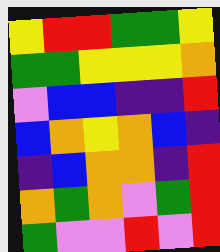[["yellow", "red", "red", "green", "green", "yellow"], ["green", "green", "yellow", "yellow", "yellow", "orange"], ["violet", "blue", "blue", "indigo", "indigo", "red"], ["blue", "orange", "yellow", "orange", "blue", "indigo"], ["indigo", "blue", "orange", "orange", "indigo", "red"], ["orange", "green", "orange", "violet", "green", "red"], ["green", "violet", "violet", "red", "violet", "red"]]